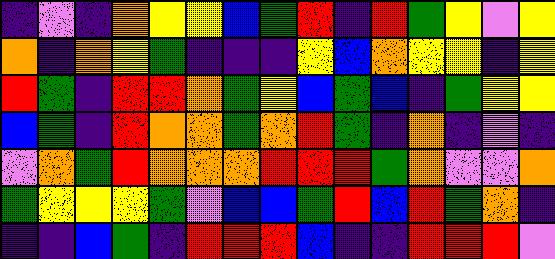[["indigo", "violet", "indigo", "orange", "yellow", "yellow", "blue", "green", "red", "indigo", "red", "green", "yellow", "violet", "yellow"], ["orange", "indigo", "orange", "yellow", "green", "indigo", "indigo", "indigo", "yellow", "blue", "orange", "yellow", "yellow", "indigo", "yellow"], ["red", "green", "indigo", "red", "red", "orange", "green", "yellow", "blue", "green", "blue", "indigo", "green", "yellow", "yellow"], ["blue", "green", "indigo", "red", "orange", "orange", "green", "orange", "red", "green", "indigo", "orange", "indigo", "violet", "indigo"], ["violet", "orange", "green", "red", "orange", "orange", "orange", "red", "red", "red", "green", "orange", "violet", "violet", "orange"], ["green", "yellow", "yellow", "yellow", "green", "violet", "blue", "blue", "green", "red", "blue", "red", "green", "orange", "indigo"], ["indigo", "indigo", "blue", "green", "indigo", "red", "red", "red", "blue", "indigo", "indigo", "red", "red", "red", "violet"]]